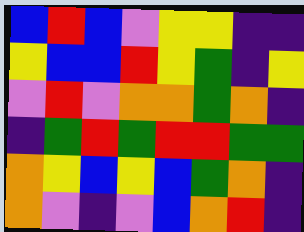[["blue", "red", "blue", "violet", "yellow", "yellow", "indigo", "indigo"], ["yellow", "blue", "blue", "red", "yellow", "green", "indigo", "yellow"], ["violet", "red", "violet", "orange", "orange", "green", "orange", "indigo"], ["indigo", "green", "red", "green", "red", "red", "green", "green"], ["orange", "yellow", "blue", "yellow", "blue", "green", "orange", "indigo"], ["orange", "violet", "indigo", "violet", "blue", "orange", "red", "indigo"]]